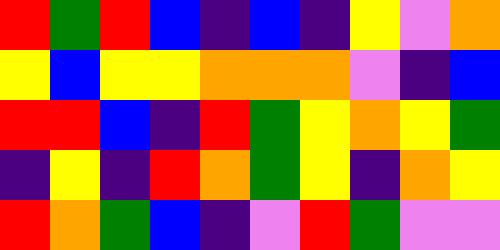[["red", "green", "red", "blue", "indigo", "blue", "indigo", "yellow", "violet", "orange"], ["yellow", "blue", "yellow", "yellow", "orange", "orange", "orange", "violet", "indigo", "blue"], ["red", "red", "blue", "indigo", "red", "green", "yellow", "orange", "yellow", "green"], ["indigo", "yellow", "indigo", "red", "orange", "green", "yellow", "indigo", "orange", "yellow"], ["red", "orange", "green", "blue", "indigo", "violet", "red", "green", "violet", "violet"]]